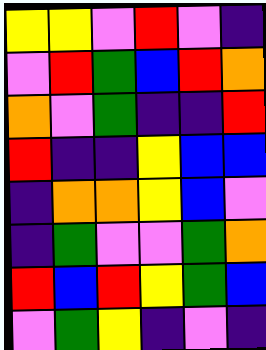[["yellow", "yellow", "violet", "red", "violet", "indigo"], ["violet", "red", "green", "blue", "red", "orange"], ["orange", "violet", "green", "indigo", "indigo", "red"], ["red", "indigo", "indigo", "yellow", "blue", "blue"], ["indigo", "orange", "orange", "yellow", "blue", "violet"], ["indigo", "green", "violet", "violet", "green", "orange"], ["red", "blue", "red", "yellow", "green", "blue"], ["violet", "green", "yellow", "indigo", "violet", "indigo"]]